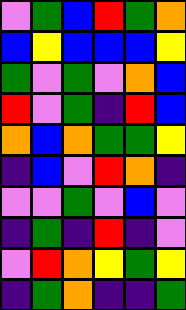[["violet", "green", "blue", "red", "green", "orange"], ["blue", "yellow", "blue", "blue", "blue", "yellow"], ["green", "violet", "green", "violet", "orange", "blue"], ["red", "violet", "green", "indigo", "red", "blue"], ["orange", "blue", "orange", "green", "green", "yellow"], ["indigo", "blue", "violet", "red", "orange", "indigo"], ["violet", "violet", "green", "violet", "blue", "violet"], ["indigo", "green", "indigo", "red", "indigo", "violet"], ["violet", "red", "orange", "yellow", "green", "yellow"], ["indigo", "green", "orange", "indigo", "indigo", "green"]]